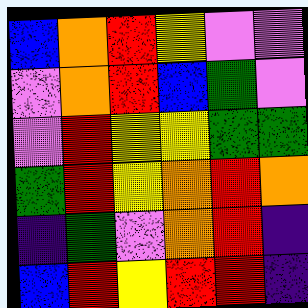[["blue", "orange", "red", "yellow", "violet", "violet"], ["violet", "orange", "red", "blue", "green", "violet"], ["violet", "red", "yellow", "yellow", "green", "green"], ["green", "red", "yellow", "orange", "red", "orange"], ["indigo", "green", "violet", "orange", "red", "indigo"], ["blue", "red", "yellow", "red", "red", "indigo"]]